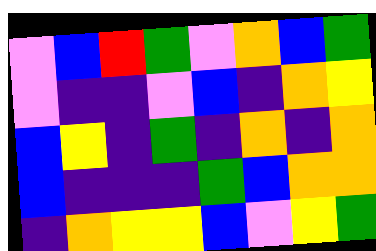[["violet", "blue", "red", "green", "violet", "orange", "blue", "green"], ["violet", "indigo", "indigo", "violet", "blue", "indigo", "orange", "yellow"], ["blue", "yellow", "indigo", "green", "indigo", "orange", "indigo", "orange"], ["blue", "indigo", "indigo", "indigo", "green", "blue", "orange", "orange"], ["indigo", "orange", "yellow", "yellow", "blue", "violet", "yellow", "green"]]